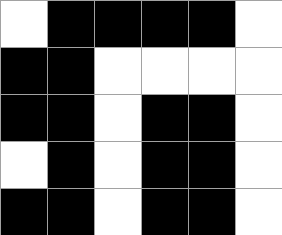[["white", "black", "black", "black", "black", "white"], ["black", "black", "white", "white", "white", "white"], ["black", "black", "white", "black", "black", "white"], ["white", "black", "white", "black", "black", "white"], ["black", "black", "white", "black", "black", "white"]]